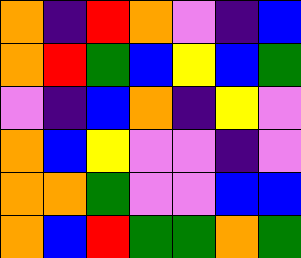[["orange", "indigo", "red", "orange", "violet", "indigo", "blue"], ["orange", "red", "green", "blue", "yellow", "blue", "green"], ["violet", "indigo", "blue", "orange", "indigo", "yellow", "violet"], ["orange", "blue", "yellow", "violet", "violet", "indigo", "violet"], ["orange", "orange", "green", "violet", "violet", "blue", "blue"], ["orange", "blue", "red", "green", "green", "orange", "green"]]